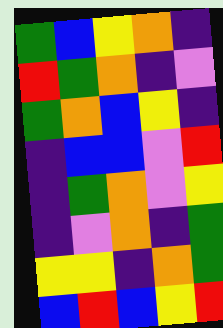[["green", "blue", "yellow", "orange", "indigo"], ["red", "green", "orange", "indigo", "violet"], ["green", "orange", "blue", "yellow", "indigo"], ["indigo", "blue", "blue", "violet", "red"], ["indigo", "green", "orange", "violet", "yellow"], ["indigo", "violet", "orange", "indigo", "green"], ["yellow", "yellow", "indigo", "orange", "green"], ["blue", "red", "blue", "yellow", "red"]]